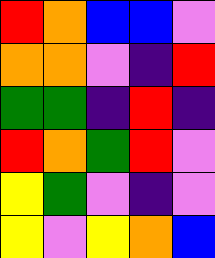[["red", "orange", "blue", "blue", "violet"], ["orange", "orange", "violet", "indigo", "red"], ["green", "green", "indigo", "red", "indigo"], ["red", "orange", "green", "red", "violet"], ["yellow", "green", "violet", "indigo", "violet"], ["yellow", "violet", "yellow", "orange", "blue"]]